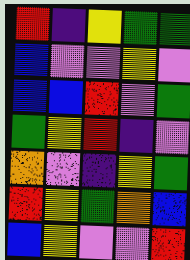[["red", "indigo", "yellow", "green", "green"], ["blue", "violet", "violet", "yellow", "violet"], ["blue", "blue", "red", "violet", "green"], ["green", "yellow", "red", "indigo", "violet"], ["orange", "violet", "indigo", "yellow", "green"], ["red", "yellow", "green", "orange", "blue"], ["blue", "yellow", "violet", "violet", "red"]]